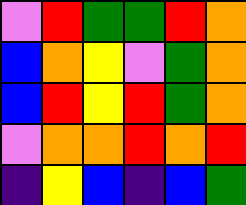[["violet", "red", "green", "green", "red", "orange"], ["blue", "orange", "yellow", "violet", "green", "orange"], ["blue", "red", "yellow", "red", "green", "orange"], ["violet", "orange", "orange", "red", "orange", "red"], ["indigo", "yellow", "blue", "indigo", "blue", "green"]]